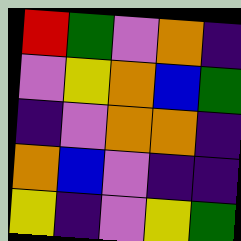[["red", "green", "violet", "orange", "indigo"], ["violet", "yellow", "orange", "blue", "green"], ["indigo", "violet", "orange", "orange", "indigo"], ["orange", "blue", "violet", "indigo", "indigo"], ["yellow", "indigo", "violet", "yellow", "green"]]